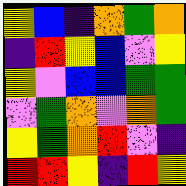[["yellow", "blue", "indigo", "orange", "green", "orange"], ["indigo", "red", "yellow", "blue", "violet", "yellow"], ["yellow", "violet", "blue", "blue", "green", "green"], ["violet", "green", "orange", "violet", "orange", "green"], ["yellow", "green", "orange", "red", "violet", "indigo"], ["red", "red", "yellow", "indigo", "red", "yellow"]]